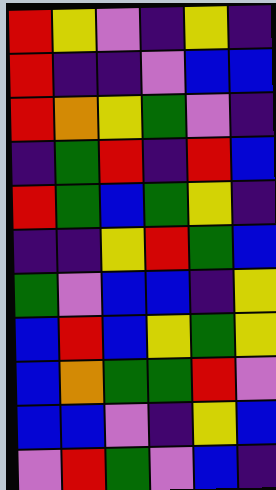[["red", "yellow", "violet", "indigo", "yellow", "indigo"], ["red", "indigo", "indigo", "violet", "blue", "blue"], ["red", "orange", "yellow", "green", "violet", "indigo"], ["indigo", "green", "red", "indigo", "red", "blue"], ["red", "green", "blue", "green", "yellow", "indigo"], ["indigo", "indigo", "yellow", "red", "green", "blue"], ["green", "violet", "blue", "blue", "indigo", "yellow"], ["blue", "red", "blue", "yellow", "green", "yellow"], ["blue", "orange", "green", "green", "red", "violet"], ["blue", "blue", "violet", "indigo", "yellow", "blue"], ["violet", "red", "green", "violet", "blue", "indigo"]]